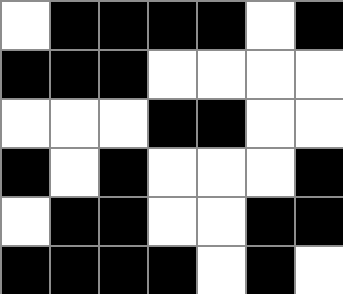[["white", "black", "black", "black", "black", "white", "black"], ["black", "black", "black", "white", "white", "white", "white"], ["white", "white", "white", "black", "black", "white", "white"], ["black", "white", "black", "white", "white", "white", "black"], ["white", "black", "black", "white", "white", "black", "black"], ["black", "black", "black", "black", "white", "black", "white"]]